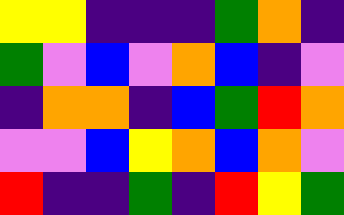[["yellow", "yellow", "indigo", "indigo", "indigo", "green", "orange", "indigo"], ["green", "violet", "blue", "violet", "orange", "blue", "indigo", "violet"], ["indigo", "orange", "orange", "indigo", "blue", "green", "red", "orange"], ["violet", "violet", "blue", "yellow", "orange", "blue", "orange", "violet"], ["red", "indigo", "indigo", "green", "indigo", "red", "yellow", "green"]]